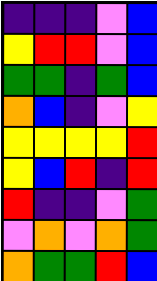[["indigo", "indigo", "indigo", "violet", "blue"], ["yellow", "red", "red", "violet", "blue"], ["green", "green", "indigo", "green", "blue"], ["orange", "blue", "indigo", "violet", "yellow"], ["yellow", "yellow", "yellow", "yellow", "red"], ["yellow", "blue", "red", "indigo", "red"], ["red", "indigo", "indigo", "violet", "green"], ["violet", "orange", "violet", "orange", "green"], ["orange", "green", "green", "red", "blue"]]